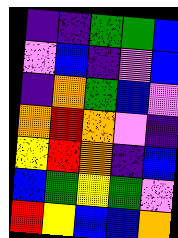[["indigo", "indigo", "green", "green", "blue"], ["violet", "blue", "indigo", "violet", "blue"], ["indigo", "orange", "green", "blue", "violet"], ["orange", "red", "orange", "violet", "indigo"], ["yellow", "red", "orange", "indigo", "blue"], ["blue", "green", "yellow", "green", "violet"], ["red", "yellow", "blue", "blue", "orange"]]